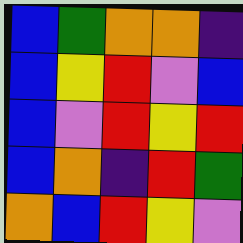[["blue", "green", "orange", "orange", "indigo"], ["blue", "yellow", "red", "violet", "blue"], ["blue", "violet", "red", "yellow", "red"], ["blue", "orange", "indigo", "red", "green"], ["orange", "blue", "red", "yellow", "violet"]]